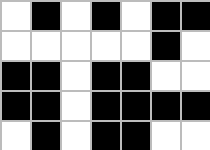[["white", "black", "white", "black", "white", "black", "black"], ["white", "white", "white", "white", "white", "black", "white"], ["black", "black", "white", "black", "black", "white", "white"], ["black", "black", "white", "black", "black", "black", "black"], ["white", "black", "white", "black", "black", "white", "white"]]